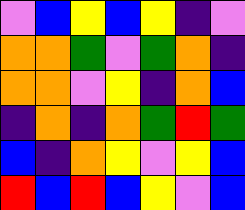[["violet", "blue", "yellow", "blue", "yellow", "indigo", "violet"], ["orange", "orange", "green", "violet", "green", "orange", "indigo"], ["orange", "orange", "violet", "yellow", "indigo", "orange", "blue"], ["indigo", "orange", "indigo", "orange", "green", "red", "green"], ["blue", "indigo", "orange", "yellow", "violet", "yellow", "blue"], ["red", "blue", "red", "blue", "yellow", "violet", "blue"]]